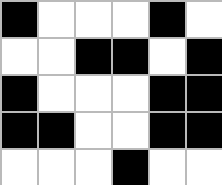[["black", "white", "white", "white", "black", "white"], ["white", "white", "black", "black", "white", "black"], ["black", "white", "white", "white", "black", "black"], ["black", "black", "white", "white", "black", "black"], ["white", "white", "white", "black", "white", "white"]]